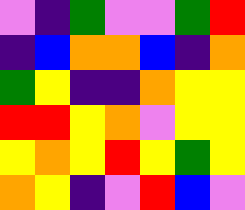[["violet", "indigo", "green", "violet", "violet", "green", "red"], ["indigo", "blue", "orange", "orange", "blue", "indigo", "orange"], ["green", "yellow", "indigo", "indigo", "orange", "yellow", "yellow"], ["red", "red", "yellow", "orange", "violet", "yellow", "yellow"], ["yellow", "orange", "yellow", "red", "yellow", "green", "yellow"], ["orange", "yellow", "indigo", "violet", "red", "blue", "violet"]]